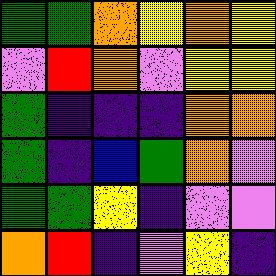[["green", "green", "orange", "yellow", "orange", "yellow"], ["violet", "red", "orange", "violet", "yellow", "yellow"], ["green", "indigo", "indigo", "indigo", "orange", "orange"], ["green", "indigo", "blue", "green", "orange", "violet"], ["green", "green", "yellow", "indigo", "violet", "violet"], ["orange", "red", "indigo", "violet", "yellow", "indigo"]]